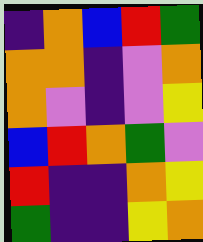[["indigo", "orange", "blue", "red", "green"], ["orange", "orange", "indigo", "violet", "orange"], ["orange", "violet", "indigo", "violet", "yellow"], ["blue", "red", "orange", "green", "violet"], ["red", "indigo", "indigo", "orange", "yellow"], ["green", "indigo", "indigo", "yellow", "orange"]]